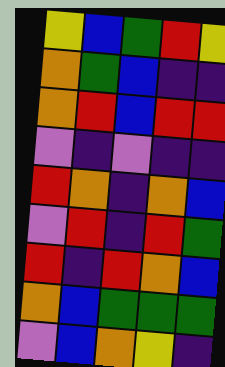[["yellow", "blue", "green", "red", "yellow"], ["orange", "green", "blue", "indigo", "indigo"], ["orange", "red", "blue", "red", "red"], ["violet", "indigo", "violet", "indigo", "indigo"], ["red", "orange", "indigo", "orange", "blue"], ["violet", "red", "indigo", "red", "green"], ["red", "indigo", "red", "orange", "blue"], ["orange", "blue", "green", "green", "green"], ["violet", "blue", "orange", "yellow", "indigo"]]